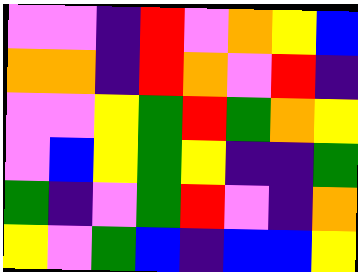[["violet", "violet", "indigo", "red", "violet", "orange", "yellow", "blue"], ["orange", "orange", "indigo", "red", "orange", "violet", "red", "indigo"], ["violet", "violet", "yellow", "green", "red", "green", "orange", "yellow"], ["violet", "blue", "yellow", "green", "yellow", "indigo", "indigo", "green"], ["green", "indigo", "violet", "green", "red", "violet", "indigo", "orange"], ["yellow", "violet", "green", "blue", "indigo", "blue", "blue", "yellow"]]